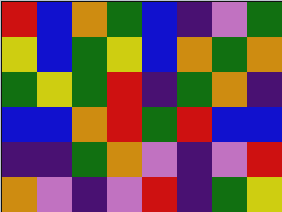[["red", "blue", "orange", "green", "blue", "indigo", "violet", "green"], ["yellow", "blue", "green", "yellow", "blue", "orange", "green", "orange"], ["green", "yellow", "green", "red", "indigo", "green", "orange", "indigo"], ["blue", "blue", "orange", "red", "green", "red", "blue", "blue"], ["indigo", "indigo", "green", "orange", "violet", "indigo", "violet", "red"], ["orange", "violet", "indigo", "violet", "red", "indigo", "green", "yellow"]]